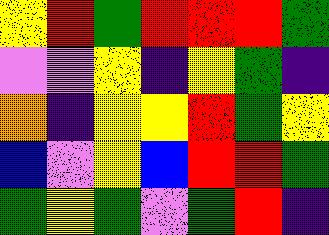[["yellow", "red", "green", "red", "red", "red", "green"], ["violet", "violet", "yellow", "indigo", "yellow", "green", "indigo"], ["orange", "indigo", "yellow", "yellow", "red", "green", "yellow"], ["blue", "violet", "yellow", "blue", "red", "red", "green"], ["green", "yellow", "green", "violet", "green", "red", "indigo"]]